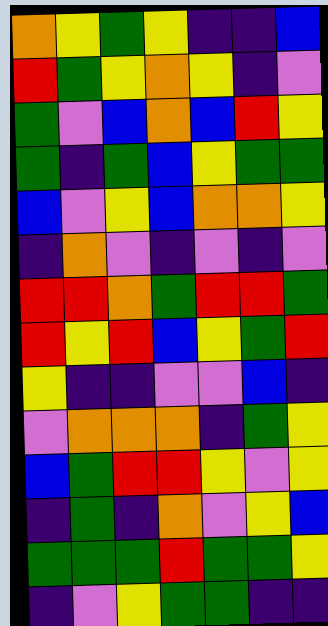[["orange", "yellow", "green", "yellow", "indigo", "indigo", "blue"], ["red", "green", "yellow", "orange", "yellow", "indigo", "violet"], ["green", "violet", "blue", "orange", "blue", "red", "yellow"], ["green", "indigo", "green", "blue", "yellow", "green", "green"], ["blue", "violet", "yellow", "blue", "orange", "orange", "yellow"], ["indigo", "orange", "violet", "indigo", "violet", "indigo", "violet"], ["red", "red", "orange", "green", "red", "red", "green"], ["red", "yellow", "red", "blue", "yellow", "green", "red"], ["yellow", "indigo", "indigo", "violet", "violet", "blue", "indigo"], ["violet", "orange", "orange", "orange", "indigo", "green", "yellow"], ["blue", "green", "red", "red", "yellow", "violet", "yellow"], ["indigo", "green", "indigo", "orange", "violet", "yellow", "blue"], ["green", "green", "green", "red", "green", "green", "yellow"], ["indigo", "violet", "yellow", "green", "green", "indigo", "indigo"]]